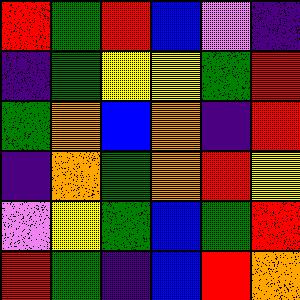[["red", "green", "red", "blue", "violet", "indigo"], ["indigo", "green", "yellow", "yellow", "green", "red"], ["green", "orange", "blue", "orange", "indigo", "red"], ["indigo", "orange", "green", "orange", "red", "yellow"], ["violet", "yellow", "green", "blue", "green", "red"], ["red", "green", "indigo", "blue", "red", "orange"]]